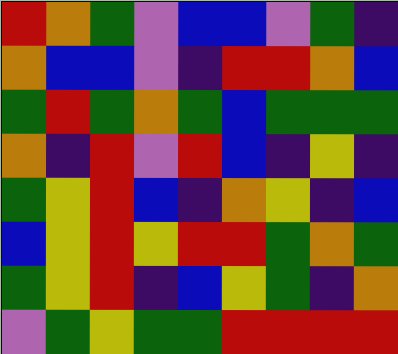[["red", "orange", "green", "violet", "blue", "blue", "violet", "green", "indigo"], ["orange", "blue", "blue", "violet", "indigo", "red", "red", "orange", "blue"], ["green", "red", "green", "orange", "green", "blue", "green", "green", "green"], ["orange", "indigo", "red", "violet", "red", "blue", "indigo", "yellow", "indigo"], ["green", "yellow", "red", "blue", "indigo", "orange", "yellow", "indigo", "blue"], ["blue", "yellow", "red", "yellow", "red", "red", "green", "orange", "green"], ["green", "yellow", "red", "indigo", "blue", "yellow", "green", "indigo", "orange"], ["violet", "green", "yellow", "green", "green", "red", "red", "red", "red"]]